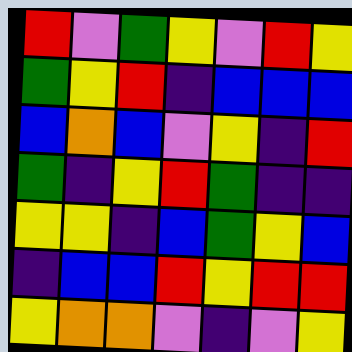[["red", "violet", "green", "yellow", "violet", "red", "yellow"], ["green", "yellow", "red", "indigo", "blue", "blue", "blue"], ["blue", "orange", "blue", "violet", "yellow", "indigo", "red"], ["green", "indigo", "yellow", "red", "green", "indigo", "indigo"], ["yellow", "yellow", "indigo", "blue", "green", "yellow", "blue"], ["indigo", "blue", "blue", "red", "yellow", "red", "red"], ["yellow", "orange", "orange", "violet", "indigo", "violet", "yellow"]]